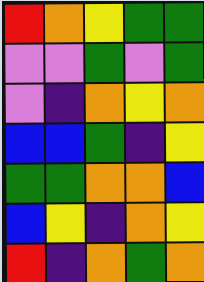[["red", "orange", "yellow", "green", "green"], ["violet", "violet", "green", "violet", "green"], ["violet", "indigo", "orange", "yellow", "orange"], ["blue", "blue", "green", "indigo", "yellow"], ["green", "green", "orange", "orange", "blue"], ["blue", "yellow", "indigo", "orange", "yellow"], ["red", "indigo", "orange", "green", "orange"]]